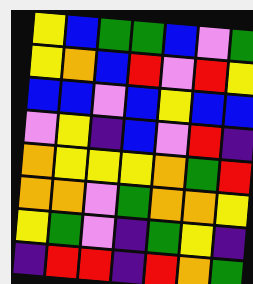[["yellow", "blue", "green", "green", "blue", "violet", "green"], ["yellow", "orange", "blue", "red", "violet", "red", "yellow"], ["blue", "blue", "violet", "blue", "yellow", "blue", "blue"], ["violet", "yellow", "indigo", "blue", "violet", "red", "indigo"], ["orange", "yellow", "yellow", "yellow", "orange", "green", "red"], ["orange", "orange", "violet", "green", "orange", "orange", "yellow"], ["yellow", "green", "violet", "indigo", "green", "yellow", "indigo"], ["indigo", "red", "red", "indigo", "red", "orange", "green"]]